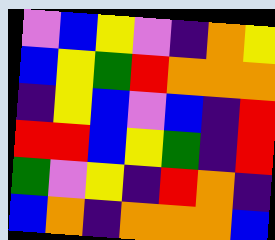[["violet", "blue", "yellow", "violet", "indigo", "orange", "yellow"], ["blue", "yellow", "green", "red", "orange", "orange", "orange"], ["indigo", "yellow", "blue", "violet", "blue", "indigo", "red"], ["red", "red", "blue", "yellow", "green", "indigo", "red"], ["green", "violet", "yellow", "indigo", "red", "orange", "indigo"], ["blue", "orange", "indigo", "orange", "orange", "orange", "blue"]]